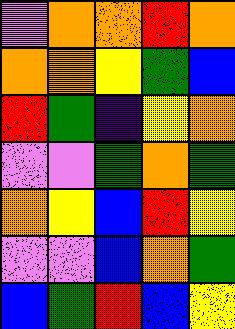[["violet", "orange", "orange", "red", "orange"], ["orange", "orange", "yellow", "green", "blue"], ["red", "green", "indigo", "yellow", "orange"], ["violet", "violet", "green", "orange", "green"], ["orange", "yellow", "blue", "red", "yellow"], ["violet", "violet", "blue", "orange", "green"], ["blue", "green", "red", "blue", "yellow"]]